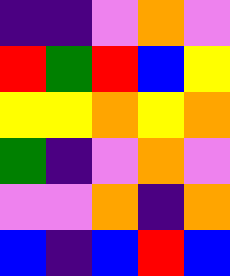[["indigo", "indigo", "violet", "orange", "violet"], ["red", "green", "red", "blue", "yellow"], ["yellow", "yellow", "orange", "yellow", "orange"], ["green", "indigo", "violet", "orange", "violet"], ["violet", "violet", "orange", "indigo", "orange"], ["blue", "indigo", "blue", "red", "blue"]]